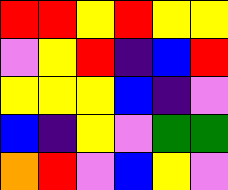[["red", "red", "yellow", "red", "yellow", "yellow"], ["violet", "yellow", "red", "indigo", "blue", "red"], ["yellow", "yellow", "yellow", "blue", "indigo", "violet"], ["blue", "indigo", "yellow", "violet", "green", "green"], ["orange", "red", "violet", "blue", "yellow", "violet"]]